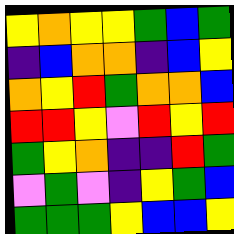[["yellow", "orange", "yellow", "yellow", "green", "blue", "green"], ["indigo", "blue", "orange", "orange", "indigo", "blue", "yellow"], ["orange", "yellow", "red", "green", "orange", "orange", "blue"], ["red", "red", "yellow", "violet", "red", "yellow", "red"], ["green", "yellow", "orange", "indigo", "indigo", "red", "green"], ["violet", "green", "violet", "indigo", "yellow", "green", "blue"], ["green", "green", "green", "yellow", "blue", "blue", "yellow"]]